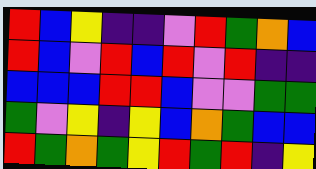[["red", "blue", "yellow", "indigo", "indigo", "violet", "red", "green", "orange", "blue"], ["red", "blue", "violet", "red", "blue", "red", "violet", "red", "indigo", "indigo"], ["blue", "blue", "blue", "red", "red", "blue", "violet", "violet", "green", "green"], ["green", "violet", "yellow", "indigo", "yellow", "blue", "orange", "green", "blue", "blue"], ["red", "green", "orange", "green", "yellow", "red", "green", "red", "indigo", "yellow"]]